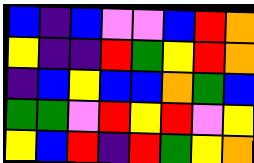[["blue", "indigo", "blue", "violet", "violet", "blue", "red", "orange"], ["yellow", "indigo", "indigo", "red", "green", "yellow", "red", "orange"], ["indigo", "blue", "yellow", "blue", "blue", "orange", "green", "blue"], ["green", "green", "violet", "red", "yellow", "red", "violet", "yellow"], ["yellow", "blue", "red", "indigo", "red", "green", "yellow", "orange"]]